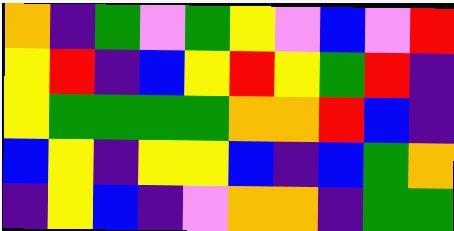[["orange", "indigo", "green", "violet", "green", "yellow", "violet", "blue", "violet", "red"], ["yellow", "red", "indigo", "blue", "yellow", "red", "yellow", "green", "red", "indigo"], ["yellow", "green", "green", "green", "green", "orange", "orange", "red", "blue", "indigo"], ["blue", "yellow", "indigo", "yellow", "yellow", "blue", "indigo", "blue", "green", "orange"], ["indigo", "yellow", "blue", "indigo", "violet", "orange", "orange", "indigo", "green", "green"]]